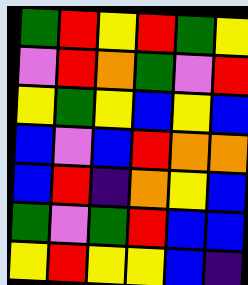[["green", "red", "yellow", "red", "green", "yellow"], ["violet", "red", "orange", "green", "violet", "red"], ["yellow", "green", "yellow", "blue", "yellow", "blue"], ["blue", "violet", "blue", "red", "orange", "orange"], ["blue", "red", "indigo", "orange", "yellow", "blue"], ["green", "violet", "green", "red", "blue", "blue"], ["yellow", "red", "yellow", "yellow", "blue", "indigo"]]